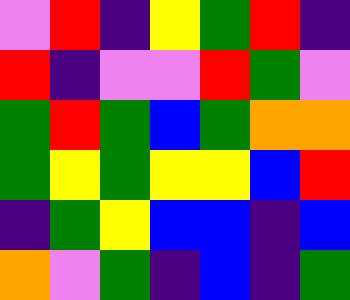[["violet", "red", "indigo", "yellow", "green", "red", "indigo"], ["red", "indigo", "violet", "violet", "red", "green", "violet"], ["green", "red", "green", "blue", "green", "orange", "orange"], ["green", "yellow", "green", "yellow", "yellow", "blue", "red"], ["indigo", "green", "yellow", "blue", "blue", "indigo", "blue"], ["orange", "violet", "green", "indigo", "blue", "indigo", "green"]]